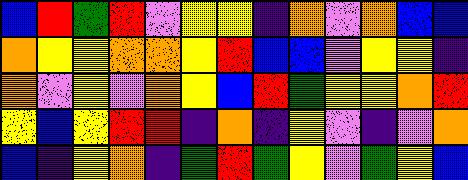[["blue", "red", "green", "red", "violet", "yellow", "yellow", "indigo", "orange", "violet", "orange", "blue", "blue"], ["orange", "yellow", "yellow", "orange", "orange", "yellow", "red", "blue", "blue", "violet", "yellow", "yellow", "indigo"], ["orange", "violet", "yellow", "violet", "orange", "yellow", "blue", "red", "green", "yellow", "yellow", "orange", "red"], ["yellow", "blue", "yellow", "red", "red", "indigo", "orange", "indigo", "yellow", "violet", "indigo", "violet", "orange"], ["blue", "indigo", "yellow", "orange", "indigo", "green", "red", "green", "yellow", "violet", "green", "yellow", "blue"]]